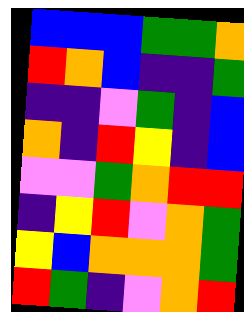[["blue", "blue", "blue", "green", "green", "orange"], ["red", "orange", "blue", "indigo", "indigo", "green"], ["indigo", "indigo", "violet", "green", "indigo", "blue"], ["orange", "indigo", "red", "yellow", "indigo", "blue"], ["violet", "violet", "green", "orange", "red", "red"], ["indigo", "yellow", "red", "violet", "orange", "green"], ["yellow", "blue", "orange", "orange", "orange", "green"], ["red", "green", "indigo", "violet", "orange", "red"]]